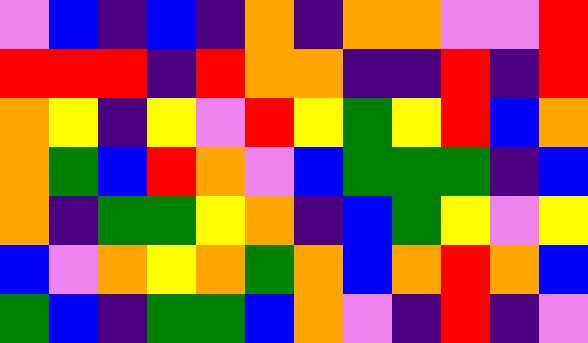[["violet", "blue", "indigo", "blue", "indigo", "orange", "indigo", "orange", "orange", "violet", "violet", "red"], ["red", "red", "red", "indigo", "red", "orange", "orange", "indigo", "indigo", "red", "indigo", "red"], ["orange", "yellow", "indigo", "yellow", "violet", "red", "yellow", "green", "yellow", "red", "blue", "orange"], ["orange", "green", "blue", "red", "orange", "violet", "blue", "green", "green", "green", "indigo", "blue"], ["orange", "indigo", "green", "green", "yellow", "orange", "indigo", "blue", "green", "yellow", "violet", "yellow"], ["blue", "violet", "orange", "yellow", "orange", "green", "orange", "blue", "orange", "red", "orange", "blue"], ["green", "blue", "indigo", "green", "green", "blue", "orange", "violet", "indigo", "red", "indigo", "violet"]]